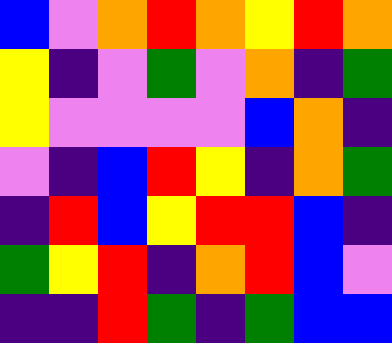[["blue", "violet", "orange", "red", "orange", "yellow", "red", "orange"], ["yellow", "indigo", "violet", "green", "violet", "orange", "indigo", "green"], ["yellow", "violet", "violet", "violet", "violet", "blue", "orange", "indigo"], ["violet", "indigo", "blue", "red", "yellow", "indigo", "orange", "green"], ["indigo", "red", "blue", "yellow", "red", "red", "blue", "indigo"], ["green", "yellow", "red", "indigo", "orange", "red", "blue", "violet"], ["indigo", "indigo", "red", "green", "indigo", "green", "blue", "blue"]]